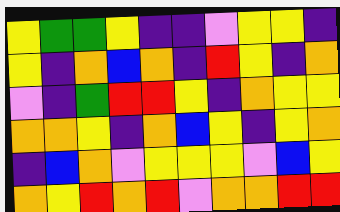[["yellow", "green", "green", "yellow", "indigo", "indigo", "violet", "yellow", "yellow", "indigo"], ["yellow", "indigo", "orange", "blue", "orange", "indigo", "red", "yellow", "indigo", "orange"], ["violet", "indigo", "green", "red", "red", "yellow", "indigo", "orange", "yellow", "yellow"], ["orange", "orange", "yellow", "indigo", "orange", "blue", "yellow", "indigo", "yellow", "orange"], ["indigo", "blue", "orange", "violet", "yellow", "yellow", "yellow", "violet", "blue", "yellow"], ["orange", "yellow", "red", "orange", "red", "violet", "orange", "orange", "red", "red"]]